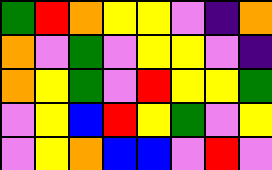[["green", "red", "orange", "yellow", "yellow", "violet", "indigo", "orange"], ["orange", "violet", "green", "violet", "yellow", "yellow", "violet", "indigo"], ["orange", "yellow", "green", "violet", "red", "yellow", "yellow", "green"], ["violet", "yellow", "blue", "red", "yellow", "green", "violet", "yellow"], ["violet", "yellow", "orange", "blue", "blue", "violet", "red", "violet"]]